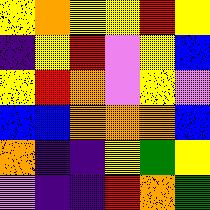[["yellow", "orange", "yellow", "yellow", "red", "yellow"], ["indigo", "yellow", "red", "violet", "yellow", "blue"], ["yellow", "red", "orange", "violet", "yellow", "violet"], ["blue", "blue", "orange", "orange", "orange", "blue"], ["orange", "indigo", "indigo", "yellow", "green", "yellow"], ["violet", "indigo", "indigo", "red", "orange", "green"]]